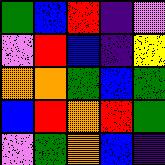[["green", "blue", "red", "indigo", "violet"], ["violet", "red", "blue", "indigo", "yellow"], ["orange", "orange", "green", "blue", "green"], ["blue", "red", "orange", "red", "green"], ["violet", "green", "orange", "blue", "indigo"]]